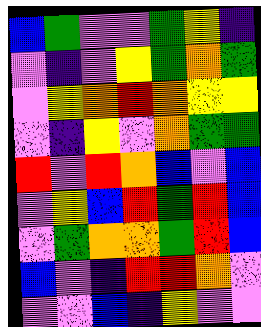[["blue", "green", "violet", "violet", "green", "yellow", "indigo"], ["violet", "indigo", "violet", "yellow", "green", "orange", "green"], ["violet", "yellow", "orange", "red", "orange", "yellow", "yellow"], ["violet", "indigo", "yellow", "violet", "orange", "green", "green"], ["red", "violet", "red", "orange", "blue", "violet", "blue"], ["violet", "yellow", "blue", "red", "green", "red", "blue"], ["violet", "green", "orange", "orange", "green", "red", "blue"], ["blue", "violet", "indigo", "red", "red", "orange", "violet"], ["violet", "violet", "blue", "indigo", "yellow", "violet", "violet"]]